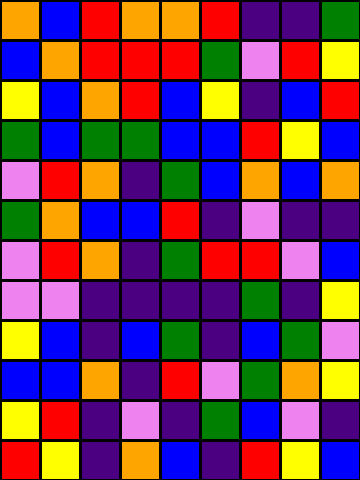[["orange", "blue", "red", "orange", "orange", "red", "indigo", "indigo", "green"], ["blue", "orange", "red", "red", "red", "green", "violet", "red", "yellow"], ["yellow", "blue", "orange", "red", "blue", "yellow", "indigo", "blue", "red"], ["green", "blue", "green", "green", "blue", "blue", "red", "yellow", "blue"], ["violet", "red", "orange", "indigo", "green", "blue", "orange", "blue", "orange"], ["green", "orange", "blue", "blue", "red", "indigo", "violet", "indigo", "indigo"], ["violet", "red", "orange", "indigo", "green", "red", "red", "violet", "blue"], ["violet", "violet", "indigo", "indigo", "indigo", "indigo", "green", "indigo", "yellow"], ["yellow", "blue", "indigo", "blue", "green", "indigo", "blue", "green", "violet"], ["blue", "blue", "orange", "indigo", "red", "violet", "green", "orange", "yellow"], ["yellow", "red", "indigo", "violet", "indigo", "green", "blue", "violet", "indigo"], ["red", "yellow", "indigo", "orange", "blue", "indigo", "red", "yellow", "blue"]]